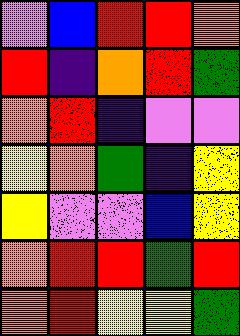[["violet", "blue", "red", "red", "orange"], ["red", "indigo", "orange", "red", "green"], ["orange", "red", "indigo", "violet", "violet"], ["yellow", "orange", "green", "indigo", "yellow"], ["yellow", "violet", "violet", "blue", "yellow"], ["orange", "red", "red", "green", "red"], ["orange", "red", "yellow", "yellow", "green"]]